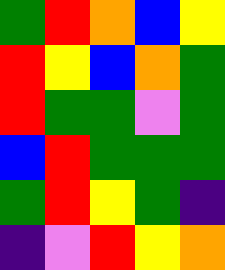[["green", "red", "orange", "blue", "yellow"], ["red", "yellow", "blue", "orange", "green"], ["red", "green", "green", "violet", "green"], ["blue", "red", "green", "green", "green"], ["green", "red", "yellow", "green", "indigo"], ["indigo", "violet", "red", "yellow", "orange"]]